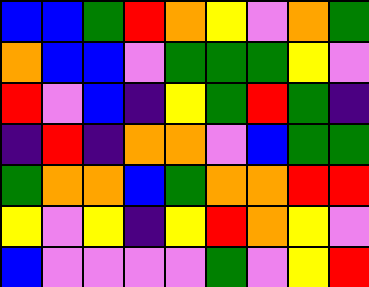[["blue", "blue", "green", "red", "orange", "yellow", "violet", "orange", "green"], ["orange", "blue", "blue", "violet", "green", "green", "green", "yellow", "violet"], ["red", "violet", "blue", "indigo", "yellow", "green", "red", "green", "indigo"], ["indigo", "red", "indigo", "orange", "orange", "violet", "blue", "green", "green"], ["green", "orange", "orange", "blue", "green", "orange", "orange", "red", "red"], ["yellow", "violet", "yellow", "indigo", "yellow", "red", "orange", "yellow", "violet"], ["blue", "violet", "violet", "violet", "violet", "green", "violet", "yellow", "red"]]